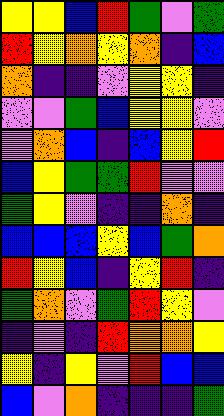[["yellow", "yellow", "blue", "red", "green", "violet", "green"], ["red", "yellow", "orange", "yellow", "orange", "indigo", "blue"], ["orange", "indigo", "indigo", "violet", "yellow", "yellow", "indigo"], ["violet", "violet", "green", "blue", "yellow", "yellow", "violet"], ["violet", "orange", "blue", "indigo", "blue", "yellow", "red"], ["blue", "yellow", "green", "green", "red", "violet", "violet"], ["green", "yellow", "violet", "indigo", "indigo", "orange", "indigo"], ["blue", "blue", "blue", "yellow", "blue", "green", "orange"], ["red", "yellow", "blue", "indigo", "yellow", "red", "indigo"], ["green", "orange", "violet", "green", "red", "yellow", "violet"], ["indigo", "violet", "indigo", "red", "orange", "orange", "yellow"], ["yellow", "indigo", "yellow", "violet", "red", "blue", "blue"], ["blue", "violet", "orange", "indigo", "indigo", "indigo", "green"]]